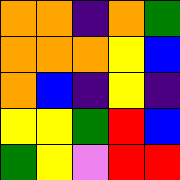[["orange", "orange", "indigo", "orange", "green"], ["orange", "orange", "orange", "yellow", "blue"], ["orange", "blue", "indigo", "yellow", "indigo"], ["yellow", "yellow", "green", "red", "blue"], ["green", "yellow", "violet", "red", "red"]]